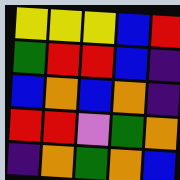[["yellow", "yellow", "yellow", "blue", "red"], ["green", "red", "red", "blue", "indigo"], ["blue", "orange", "blue", "orange", "indigo"], ["red", "red", "violet", "green", "orange"], ["indigo", "orange", "green", "orange", "blue"]]